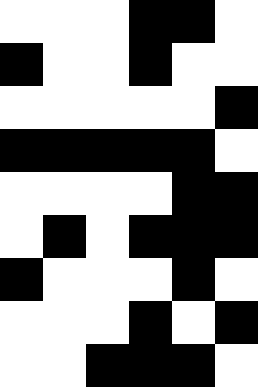[["white", "white", "white", "black", "black", "white"], ["black", "white", "white", "black", "white", "white"], ["white", "white", "white", "white", "white", "black"], ["black", "black", "black", "black", "black", "white"], ["white", "white", "white", "white", "black", "black"], ["white", "black", "white", "black", "black", "black"], ["black", "white", "white", "white", "black", "white"], ["white", "white", "white", "black", "white", "black"], ["white", "white", "black", "black", "black", "white"]]